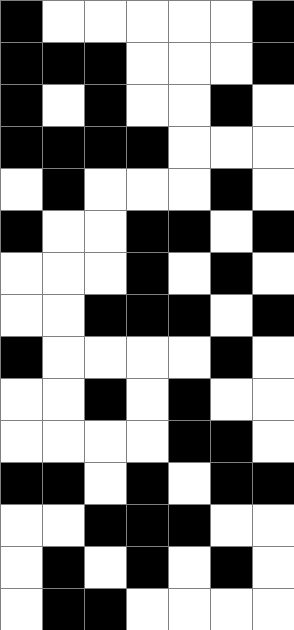[["black", "white", "white", "white", "white", "white", "black"], ["black", "black", "black", "white", "white", "white", "black"], ["black", "white", "black", "white", "white", "black", "white"], ["black", "black", "black", "black", "white", "white", "white"], ["white", "black", "white", "white", "white", "black", "white"], ["black", "white", "white", "black", "black", "white", "black"], ["white", "white", "white", "black", "white", "black", "white"], ["white", "white", "black", "black", "black", "white", "black"], ["black", "white", "white", "white", "white", "black", "white"], ["white", "white", "black", "white", "black", "white", "white"], ["white", "white", "white", "white", "black", "black", "white"], ["black", "black", "white", "black", "white", "black", "black"], ["white", "white", "black", "black", "black", "white", "white"], ["white", "black", "white", "black", "white", "black", "white"], ["white", "black", "black", "white", "white", "white", "white"]]